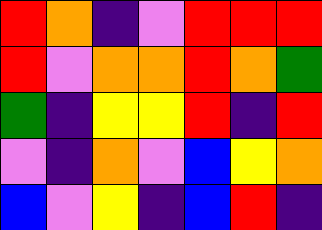[["red", "orange", "indigo", "violet", "red", "red", "red"], ["red", "violet", "orange", "orange", "red", "orange", "green"], ["green", "indigo", "yellow", "yellow", "red", "indigo", "red"], ["violet", "indigo", "orange", "violet", "blue", "yellow", "orange"], ["blue", "violet", "yellow", "indigo", "blue", "red", "indigo"]]